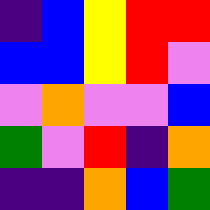[["indigo", "blue", "yellow", "red", "red"], ["blue", "blue", "yellow", "red", "violet"], ["violet", "orange", "violet", "violet", "blue"], ["green", "violet", "red", "indigo", "orange"], ["indigo", "indigo", "orange", "blue", "green"]]